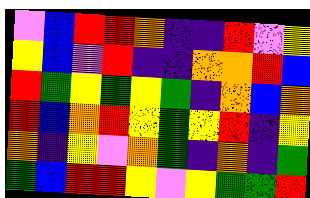[["violet", "blue", "red", "red", "orange", "indigo", "indigo", "red", "violet", "yellow"], ["yellow", "blue", "violet", "red", "indigo", "indigo", "orange", "orange", "red", "blue"], ["red", "green", "yellow", "green", "yellow", "green", "indigo", "orange", "blue", "orange"], ["red", "blue", "orange", "red", "yellow", "green", "yellow", "red", "indigo", "yellow"], ["orange", "indigo", "yellow", "violet", "orange", "green", "indigo", "orange", "indigo", "green"], ["green", "blue", "red", "red", "yellow", "violet", "yellow", "green", "green", "red"]]